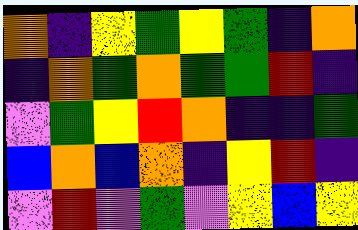[["orange", "indigo", "yellow", "green", "yellow", "green", "indigo", "orange"], ["indigo", "orange", "green", "orange", "green", "green", "red", "indigo"], ["violet", "green", "yellow", "red", "orange", "indigo", "indigo", "green"], ["blue", "orange", "blue", "orange", "indigo", "yellow", "red", "indigo"], ["violet", "red", "violet", "green", "violet", "yellow", "blue", "yellow"]]